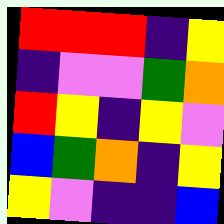[["red", "red", "red", "indigo", "yellow"], ["indigo", "violet", "violet", "green", "orange"], ["red", "yellow", "indigo", "yellow", "violet"], ["blue", "green", "orange", "indigo", "yellow"], ["yellow", "violet", "indigo", "indigo", "blue"]]